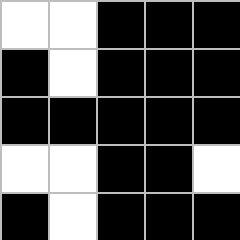[["white", "white", "black", "black", "black"], ["black", "white", "black", "black", "black"], ["black", "black", "black", "black", "black"], ["white", "white", "black", "black", "white"], ["black", "white", "black", "black", "black"]]